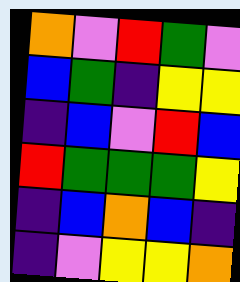[["orange", "violet", "red", "green", "violet"], ["blue", "green", "indigo", "yellow", "yellow"], ["indigo", "blue", "violet", "red", "blue"], ["red", "green", "green", "green", "yellow"], ["indigo", "blue", "orange", "blue", "indigo"], ["indigo", "violet", "yellow", "yellow", "orange"]]